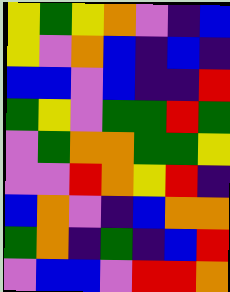[["yellow", "green", "yellow", "orange", "violet", "indigo", "blue"], ["yellow", "violet", "orange", "blue", "indigo", "blue", "indigo"], ["blue", "blue", "violet", "blue", "indigo", "indigo", "red"], ["green", "yellow", "violet", "green", "green", "red", "green"], ["violet", "green", "orange", "orange", "green", "green", "yellow"], ["violet", "violet", "red", "orange", "yellow", "red", "indigo"], ["blue", "orange", "violet", "indigo", "blue", "orange", "orange"], ["green", "orange", "indigo", "green", "indigo", "blue", "red"], ["violet", "blue", "blue", "violet", "red", "red", "orange"]]